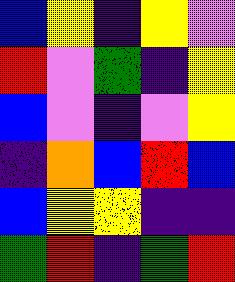[["blue", "yellow", "indigo", "yellow", "violet"], ["red", "violet", "green", "indigo", "yellow"], ["blue", "violet", "indigo", "violet", "yellow"], ["indigo", "orange", "blue", "red", "blue"], ["blue", "yellow", "yellow", "indigo", "indigo"], ["green", "red", "indigo", "green", "red"]]